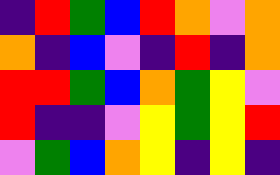[["indigo", "red", "green", "blue", "red", "orange", "violet", "orange"], ["orange", "indigo", "blue", "violet", "indigo", "red", "indigo", "orange"], ["red", "red", "green", "blue", "orange", "green", "yellow", "violet"], ["red", "indigo", "indigo", "violet", "yellow", "green", "yellow", "red"], ["violet", "green", "blue", "orange", "yellow", "indigo", "yellow", "indigo"]]